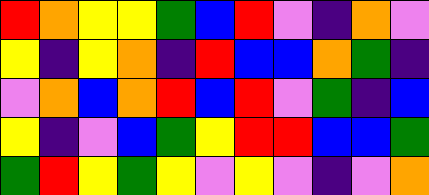[["red", "orange", "yellow", "yellow", "green", "blue", "red", "violet", "indigo", "orange", "violet"], ["yellow", "indigo", "yellow", "orange", "indigo", "red", "blue", "blue", "orange", "green", "indigo"], ["violet", "orange", "blue", "orange", "red", "blue", "red", "violet", "green", "indigo", "blue"], ["yellow", "indigo", "violet", "blue", "green", "yellow", "red", "red", "blue", "blue", "green"], ["green", "red", "yellow", "green", "yellow", "violet", "yellow", "violet", "indigo", "violet", "orange"]]